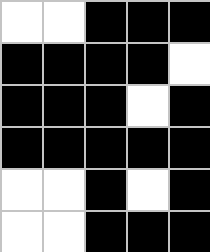[["white", "white", "black", "black", "black"], ["black", "black", "black", "black", "white"], ["black", "black", "black", "white", "black"], ["black", "black", "black", "black", "black"], ["white", "white", "black", "white", "black"], ["white", "white", "black", "black", "black"]]